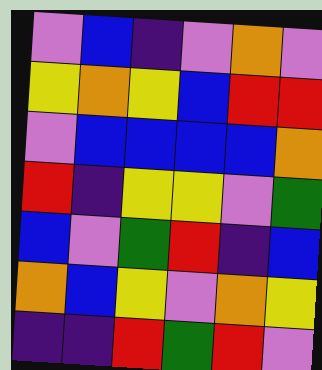[["violet", "blue", "indigo", "violet", "orange", "violet"], ["yellow", "orange", "yellow", "blue", "red", "red"], ["violet", "blue", "blue", "blue", "blue", "orange"], ["red", "indigo", "yellow", "yellow", "violet", "green"], ["blue", "violet", "green", "red", "indigo", "blue"], ["orange", "blue", "yellow", "violet", "orange", "yellow"], ["indigo", "indigo", "red", "green", "red", "violet"]]